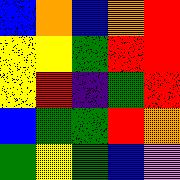[["blue", "orange", "blue", "orange", "red"], ["yellow", "yellow", "green", "red", "red"], ["yellow", "red", "indigo", "green", "red"], ["blue", "green", "green", "red", "orange"], ["green", "yellow", "green", "blue", "violet"]]